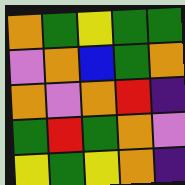[["orange", "green", "yellow", "green", "green"], ["violet", "orange", "blue", "green", "orange"], ["orange", "violet", "orange", "red", "indigo"], ["green", "red", "green", "orange", "violet"], ["yellow", "green", "yellow", "orange", "indigo"]]